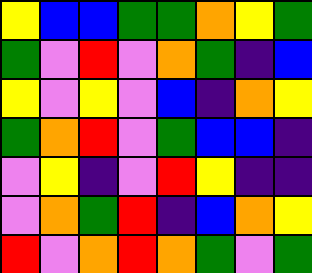[["yellow", "blue", "blue", "green", "green", "orange", "yellow", "green"], ["green", "violet", "red", "violet", "orange", "green", "indigo", "blue"], ["yellow", "violet", "yellow", "violet", "blue", "indigo", "orange", "yellow"], ["green", "orange", "red", "violet", "green", "blue", "blue", "indigo"], ["violet", "yellow", "indigo", "violet", "red", "yellow", "indigo", "indigo"], ["violet", "orange", "green", "red", "indigo", "blue", "orange", "yellow"], ["red", "violet", "orange", "red", "orange", "green", "violet", "green"]]